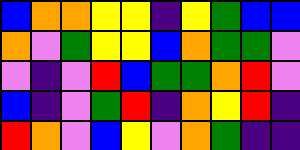[["blue", "orange", "orange", "yellow", "yellow", "indigo", "yellow", "green", "blue", "blue"], ["orange", "violet", "green", "yellow", "yellow", "blue", "orange", "green", "green", "violet"], ["violet", "indigo", "violet", "red", "blue", "green", "green", "orange", "red", "violet"], ["blue", "indigo", "violet", "green", "red", "indigo", "orange", "yellow", "red", "indigo"], ["red", "orange", "violet", "blue", "yellow", "violet", "orange", "green", "indigo", "indigo"]]